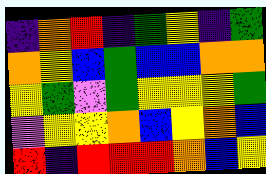[["indigo", "orange", "red", "indigo", "green", "yellow", "indigo", "green"], ["orange", "yellow", "blue", "green", "blue", "blue", "orange", "orange"], ["yellow", "green", "violet", "green", "yellow", "yellow", "yellow", "green"], ["violet", "yellow", "yellow", "orange", "blue", "yellow", "orange", "blue"], ["red", "indigo", "red", "red", "red", "orange", "blue", "yellow"]]